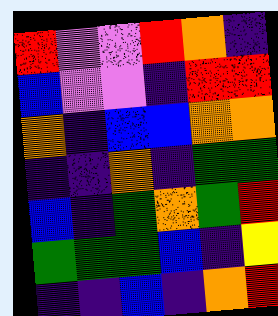[["red", "violet", "violet", "red", "orange", "indigo"], ["blue", "violet", "violet", "indigo", "red", "red"], ["orange", "indigo", "blue", "blue", "orange", "orange"], ["indigo", "indigo", "orange", "indigo", "green", "green"], ["blue", "indigo", "green", "orange", "green", "red"], ["green", "green", "green", "blue", "indigo", "yellow"], ["indigo", "indigo", "blue", "indigo", "orange", "red"]]